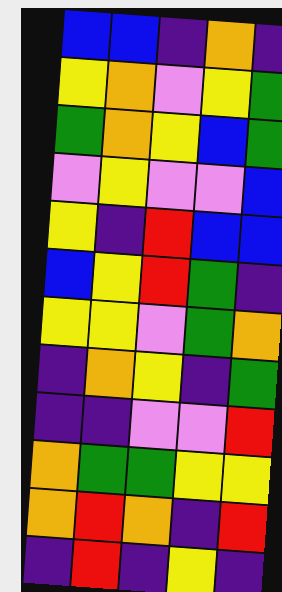[["blue", "blue", "indigo", "orange", "indigo"], ["yellow", "orange", "violet", "yellow", "green"], ["green", "orange", "yellow", "blue", "green"], ["violet", "yellow", "violet", "violet", "blue"], ["yellow", "indigo", "red", "blue", "blue"], ["blue", "yellow", "red", "green", "indigo"], ["yellow", "yellow", "violet", "green", "orange"], ["indigo", "orange", "yellow", "indigo", "green"], ["indigo", "indigo", "violet", "violet", "red"], ["orange", "green", "green", "yellow", "yellow"], ["orange", "red", "orange", "indigo", "red"], ["indigo", "red", "indigo", "yellow", "indigo"]]